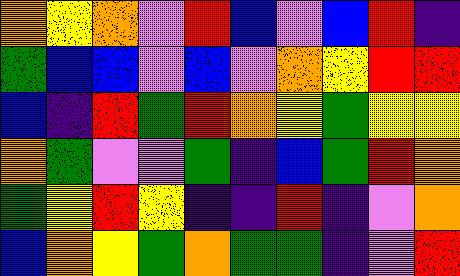[["orange", "yellow", "orange", "violet", "red", "blue", "violet", "blue", "red", "indigo"], ["green", "blue", "blue", "violet", "blue", "violet", "orange", "yellow", "red", "red"], ["blue", "indigo", "red", "green", "red", "orange", "yellow", "green", "yellow", "yellow"], ["orange", "green", "violet", "violet", "green", "indigo", "blue", "green", "red", "orange"], ["green", "yellow", "red", "yellow", "indigo", "indigo", "red", "indigo", "violet", "orange"], ["blue", "orange", "yellow", "green", "orange", "green", "green", "indigo", "violet", "red"]]